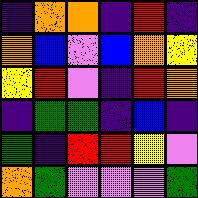[["indigo", "orange", "orange", "indigo", "red", "indigo"], ["orange", "blue", "violet", "blue", "orange", "yellow"], ["yellow", "red", "violet", "indigo", "red", "orange"], ["indigo", "green", "green", "indigo", "blue", "indigo"], ["green", "indigo", "red", "red", "yellow", "violet"], ["orange", "green", "violet", "violet", "violet", "green"]]